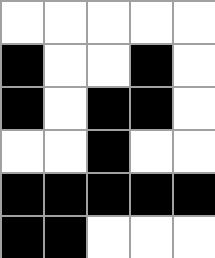[["white", "white", "white", "white", "white"], ["black", "white", "white", "black", "white"], ["black", "white", "black", "black", "white"], ["white", "white", "black", "white", "white"], ["black", "black", "black", "black", "black"], ["black", "black", "white", "white", "white"]]